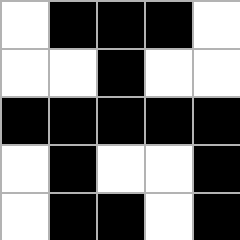[["white", "black", "black", "black", "white"], ["white", "white", "black", "white", "white"], ["black", "black", "black", "black", "black"], ["white", "black", "white", "white", "black"], ["white", "black", "black", "white", "black"]]